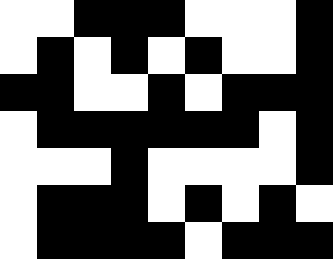[["white", "white", "black", "black", "black", "white", "white", "white", "black"], ["white", "black", "white", "black", "white", "black", "white", "white", "black"], ["black", "black", "white", "white", "black", "white", "black", "black", "black"], ["white", "black", "black", "black", "black", "black", "black", "white", "black"], ["white", "white", "white", "black", "white", "white", "white", "white", "black"], ["white", "black", "black", "black", "white", "black", "white", "black", "white"], ["white", "black", "black", "black", "black", "white", "black", "black", "black"]]